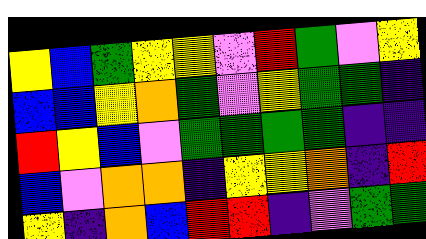[["yellow", "blue", "green", "yellow", "yellow", "violet", "red", "green", "violet", "yellow"], ["blue", "blue", "yellow", "orange", "green", "violet", "yellow", "green", "green", "indigo"], ["red", "yellow", "blue", "violet", "green", "green", "green", "green", "indigo", "indigo"], ["blue", "violet", "orange", "orange", "indigo", "yellow", "yellow", "orange", "indigo", "red"], ["yellow", "indigo", "orange", "blue", "red", "red", "indigo", "violet", "green", "green"]]